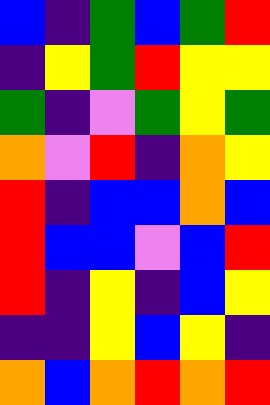[["blue", "indigo", "green", "blue", "green", "red"], ["indigo", "yellow", "green", "red", "yellow", "yellow"], ["green", "indigo", "violet", "green", "yellow", "green"], ["orange", "violet", "red", "indigo", "orange", "yellow"], ["red", "indigo", "blue", "blue", "orange", "blue"], ["red", "blue", "blue", "violet", "blue", "red"], ["red", "indigo", "yellow", "indigo", "blue", "yellow"], ["indigo", "indigo", "yellow", "blue", "yellow", "indigo"], ["orange", "blue", "orange", "red", "orange", "red"]]